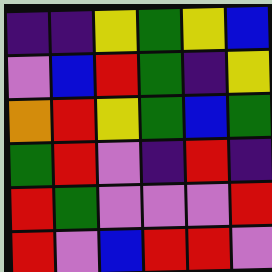[["indigo", "indigo", "yellow", "green", "yellow", "blue"], ["violet", "blue", "red", "green", "indigo", "yellow"], ["orange", "red", "yellow", "green", "blue", "green"], ["green", "red", "violet", "indigo", "red", "indigo"], ["red", "green", "violet", "violet", "violet", "red"], ["red", "violet", "blue", "red", "red", "violet"]]